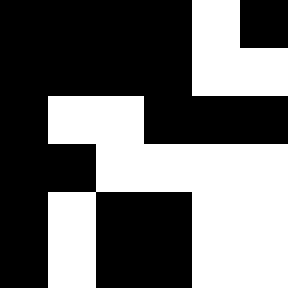[["black", "black", "black", "black", "white", "black"], ["black", "black", "black", "black", "white", "white"], ["black", "white", "white", "black", "black", "black"], ["black", "black", "white", "white", "white", "white"], ["black", "white", "black", "black", "white", "white"], ["black", "white", "black", "black", "white", "white"]]